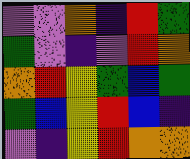[["violet", "violet", "orange", "indigo", "red", "green"], ["green", "violet", "indigo", "violet", "red", "orange"], ["orange", "red", "yellow", "green", "blue", "green"], ["green", "blue", "yellow", "red", "blue", "indigo"], ["violet", "indigo", "yellow", "red", "orange", "orange"]]